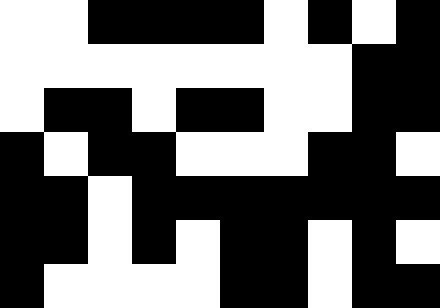[["white", "white", "black", "black", "black", "black", "white", "black", "white", "black"], ["white", "white", "white", "white", "white", "white", "white", "white", "black", "black"], ["white", "black", "black", "white", "black", "black", "white", "white", "black", "black"], ["black", "white", "black", "black", "white", "white", "white", "black", "black", "white"], ["black", "black", "white", "black", "black", "black", "black", "black", "black", "black"], ["black", "black", "white", "black", "white", "black", "black", "white", "black", "white"], ["black", "white", "white", "white", "white", "black", "black", "white", "black", "black"]]